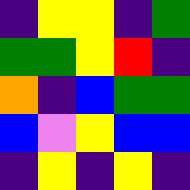[["indigo", "yellow", "yellow", "indigo", "green"], ["green", "green", "yellow", "red", "indigo"], ["orange", "indigo", "blue", "green", "green"], ["blue", "violet", "yellow", "blue", "blue"], ["indigo", "yellow", "indigo", "yellow", "indigo"]]